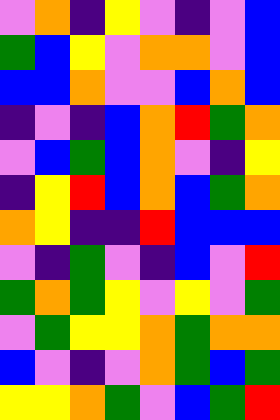[["violet", "orange", "indigo", "yellow", "violet", "indigo", "violet", "blue"], ["green", "blue", "yellow", "violet", "orange", "orange", "violet", "blue"], ["blue", "blue", "orange", "violet", "violet", "blue", "orange", "blue"], ["indigo", "violet", "indigo", "blue", "orange", "red", "green", "orange"], ["violet", "blue", "green", "blue", "orange", "violet", "indigo", "yellow"], ["indigo", "yellow", "red", "blue", "orange", "blue", "green", "orange"], ["orange", "yellow", "indigo", "indigo", "red", "blue", "blue", "blue"], ["violet", "indigo", "green", "violet", "indigo", "blue", "violet", "red"], ["green", "orange", "green", "yellow", "violet", "yellow", "violet", "green"], ["violet", "green", "yellow", "yellow", "orange", "green", "orange", "orange"], ["blue", "violet", "indigo", "violet", "orange", "green", "blue", "green"], ["yellow", "yellow", "orange", "green", "violet", "blue", "green", "red"]]